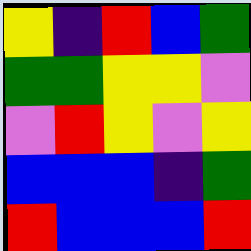[["yellow", "indigo", "red", "blue", "green"], ["green", "green", "yellow", "yellow", "violet"], ["violet", "red", "yellow", "violet", "yellow"], ["blue", "blue", "blue", "indigo", "green"], ["red", "blue", "blue", "blue", "red"]]